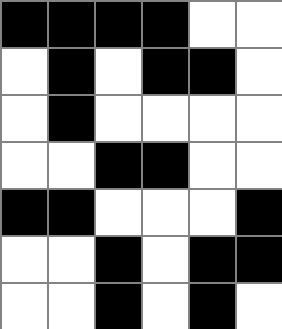[["black", "black", "black", "black", "white", "white"], ["white", "black", "white", "black", "black", "white"], ["white", "black", "white", "white", "white", "white"], ["white", "white", "black", "black", "white", "white"], ["black", "black", "white", "white", "white", "black"], ["white", "white", "black", "white", "black", "black"], ["white", "white", "black", "white", "black", "white"]]